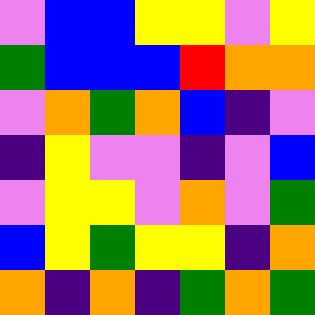[["violet", "blue", "blue", "yellow", "yellow", "violet", "yellow"], ["green", "blue", "blue", "blue", "red", "orange", "orange"], ["violet", "orange", "green", "orange", "blue", "indigo", "violet"], ["indigo", "yellow", "violet", "violet", "indigo", "violet", "blue"], ["violet", "yellow", "yellow", "violet", "orange", "violet", "green"], ["blue", "yellow", "green", "yellow", "yellow", "indigo", "orange"], ["orange", "indigo", "orange", "indigo", "green", "orange", "green"]]